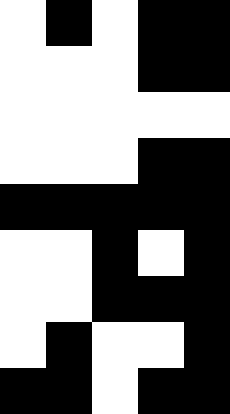[["white", "black", "white", "black", "black"], ["white", "white", "white", "black", "black"], ["white", "white", "white", "white", "white"], ["white", "white", "white", "black", "black"], ["black", "black", "black", "black", "black"], ["white", "white", "black", "white", "black"], ["white", "white", "black", "black", "black"], ["white", "black", "white", "white", "black"], ["black", "black", "white", "black", "black"]]